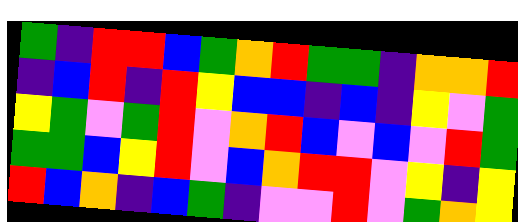[["green", "indigo", "red", "red", "blue", "green", "orange", "red", "green", "green", "indigo", "orange", "orange", "red"], ["indigo", "blue", "red", "indigo", "red", "yellow", "blue", "blue", "indigo", "blue", "indigo", "yellow", "violet", "green"], ["yellow", "green", "violet", "green", "red", "violet", "orange", "red", "blue", "violet", "blue", "violet", "red", "green"], ["green", "green", "blue", "yellow", "red", "violet", "blue", "orange", "red", "red", "violet", "yellow", "indigo", "yellow"], ["red", "blue", "orange", "indigo", "blue", "green", "indigo", "violet", "violet", "red", "violet", "green", "orange", "yellow"]]